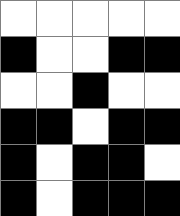[["white", "white", "white", "white", "white"], ["black", "white", "white", "black", "black"], ["white", "white", "black", "white", "white"], ["black", "black", "white", "black", "black"], ["black", "white", "black", "black", "white"], ["black", "white", "black", "black", "black"]]